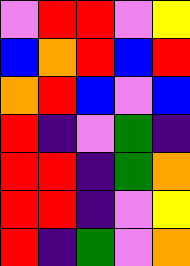[["violet", "red", "red", "violet", "yellow"], ["blue", "orange", "red", "blue", "red"], ["orange", "red", "blue", "violet", "blue"], ["red", "indigo", "violet", "green", "indigo"], ["red", "red", "indigo", "green", "orange"], ["red", "red", "indigo", "violet", "yellow"], ["red", "indigo", "green", "violet", "orange"]]